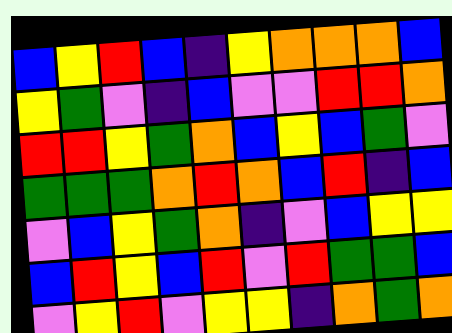[["blue", "yellow", "red", "blue", "indigo", "yellow", "orange", "orange", "orange", "blue"], ["yellow", "green", "violet", "indigo", "blue", "violet", "violet", "red", "red", "orange"], ["red", "red", "yellow", "green", "orange", "blue", "yellow", "blue", "green", "violet"], ["green", "green", "green", "orange", "red", "orange", "blue", "red", "indigo", "blue"], ["violet", "blue", "yellow", "green", "orange", "indigo", "violet", "blue", "yellow", "yellow"], ["blue", "red", "yellow", "blue", "red", "violet", "red", "green", "green", "blue"], ["violet", "yellow", "red", "violet", "yellow", "yellow", "indigo", "orange", "green", "orange"]]